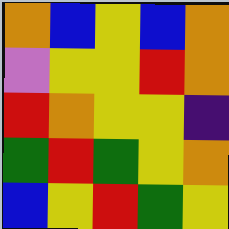[["orange", "blue", "yellow", "blue", "orange"], ["violet", "yellow", "yellow", "red", "orange"], ["red", "orange", "yellow", "yellow", "indigo"], ["green", "red", "green", "yellow", "orange"], ["blue", "yellow", "red", "green", "yellow"]]